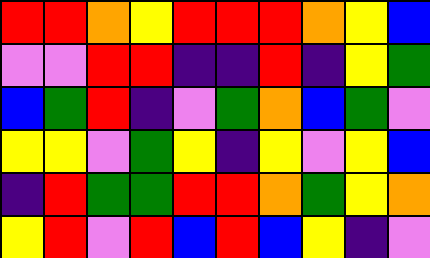[["red", "red", "orange", "yellow", "red", "red", "red", "orange", "yellow", "blue"], ["violet", "violet", "red", "red", "indigo", "indigo", "red", "indigo", "yellow", "green"], ["blue", "green", "red", "indigo", "violet", "green", "orange", "blue", "green", "violet"], ["yellow", "yellow", "violet", "green", "yellow", "indigo", "yellow", "violet", "yellow", "blue"], ["indigo", "red", "green", "green", "red", "red", "orange", "green", "yellow", "orange"], ["yellow", "red", "violet", "red", "blue", "red", "blue", "yellow", "indigo", "violet"]]